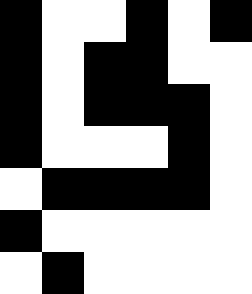[["black", "white", "white", "black", "white", "black"], ["black", "white", "black", "black", "white", "white"], ["black", "white", "black", "black", "black", "white"], ["black", "white", "white", "white", "black", "white"], ["white", "black", "black", "black", "black", "white"], ["black", "white", "white", "white", "white", "white"], ["white", "black", "white", "white", "white", "white"]]